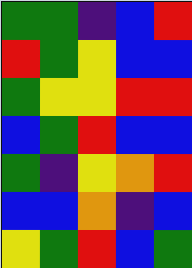[["green", "green", "indigo", "blue", "red"], ["red", "green", "yellow", "blue", "blue"], ["green", "yellow", "yellow", "red", "red"], ["blue", "green", "red", "blue", "blue"], ["green", "indigo", "yellow", "orange", "red"], ["blue", "blue", "orange", "indigo", "blue"], ["yellow", "green", "red", "blue", "green"]]